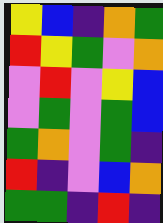[["yellow", "blue", "indigo", "orange", "green"], ["red", "yellow", "green", "violet", "orange"], ["violet", "red", "violet", "yellow", "blue"], ["violet", "green", "violet", "green", "blue"], ["green", "orange", "violet", "green", "indigo"], ["red", "indigo", "violet", "blue", "orange"], ["green", "green", "indigo", "red", "indigo"]]